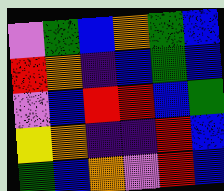[["violet", "green", "blue", "orange", "green", "blue"], ["red", "orange", "indigo", "blue", "green", "blue"], ["violet", "blue", "red", "red", "blue", "green"], ["yellow", "orange", "indigo", "indigo", "red", "blue"], ["green", "blue", "orange", "violet", "red", "blue"]]